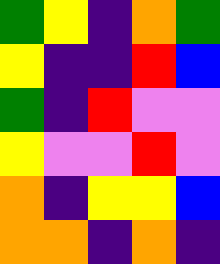[["green", "yellow", "indigo", "orange", "green"], ["yellow", "indigo", "indigo", "red", "blue"], ["green", "indigo", "red", "violet", "violet"], ["yellow", "violet", "violet", "red", "violet"], ["orange", "indigo", "yellow", "yellow", "blue"], ["orange", "orange", "indigo", "orange", "indigo"]]